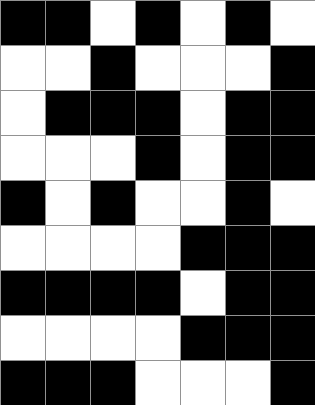[["black", "black", "white", "black", "white", "black", "white"], ["white", "white", "black", "white", "white", "white", "black"], ["white", "black", "black", "black", "white", "black", "black"], ["white", "white", "white", "black", "white", "black", "black"], ["black", "white", "black", "white", "white", "black", "white"], ["white", "white", "white", "white", "black", "black", "black"], ["black", "black", "black", "black", "white", "black", "black"], ["white", "white", "white", "white", "black", "black", "black"], ["black", "black", "black", "white", "white", "white", "black"]]